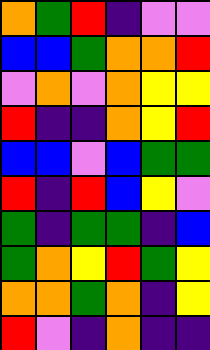[["orange", "green", "red", "indigo", "violet", "violet"], ["blue", "blue", "green", "orange", "orange", "red"], ["violet", "orange", "violet", "orange", "yellow", "yellow"], ["red", "indigo", "indigo", "orange", "yellow", "red"], ["blue", "blue", "violet", "blue", "green", "green"], ["red", "indigo", "red", "blue", "yellow", "violet"], ["green", "indigo", "green", "green", "indigo", "blue"], ["green", "orange", "yellow", "red", "green", "yellow"], ["orange", "orange", "green", "orange", "indigo", "yellow"], ["red", "violet", "indigo", "orange", "indigo", "indigo"]]